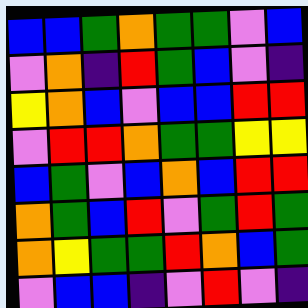[["blue", "blue", "green", "orange", "green", "green", "violet", "blue"], ["violet", "orange", "indigo", "red", "green", "blue", "violet", "indigo"], ["yellow", "orange", "blue", "violet", "blue", "blue", "red", "red"], ["violet", "red", "red", "orange", "green", "green", "yellow", "yellow"], ["blue", "green", "violet", "blue", "orange", "blue", "red", "red"], ["orange", "green", "blue", "red", "violet", "green", "red", "green"], ["orange", "yellow", "green", "green", "red", "orange", "blue", "green"], ["violet", "blue", "blue", "indigo", "violet", "red", "violet", "indigo"]]